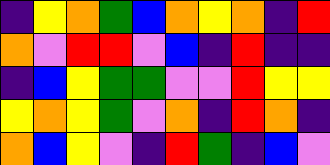[["indigo", "yellow", "orange", "green", "blue", "orange", "yellow", "orange", "indigo", "red"], ["orange", "violet", "red", "red", "violet", "blue", "indigo", "red", "indigo", "indigo"], ["indigo", "blue", "yellow", "green", "green", "violet", "violet", "red", "yellow", "yellow"], ["yellow", "orange", "yellow", "green", "violet", "orange", "indigo", "red", "orange", "indigo"], ["orange", "blue", "yellow", "violet", "indigo", "red", "green", "indigo", "blue", "violet"]]